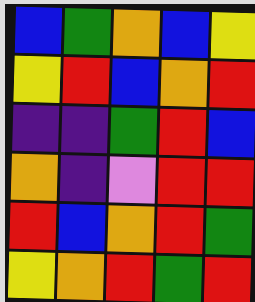[["blue", "green", "orange", "blue", "yellow"], ["yellow", "red", "blue", "orange", "red"], ["indigo", "indigo", "green", "red", "blue"], ["orange", "indigo", "violet", "red", "red"], ["red", "blue", "orange", "red", "green"], ["yellow", "orange", "red", "green", "red"]]